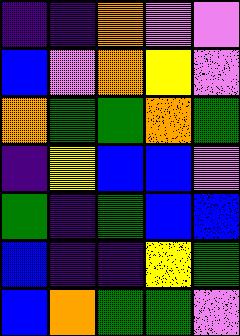[["indigo", "indigo", "orange", "violet", "violet"], ["blue", "violet", "orange", "yellow", "violet"], ["orange", "green", "green", "orange", "green"], ["indigo", "yellow", "blue", "blue", "violet"], ["green", "indigo", "green", "blue", "blue"], ["blue", "indigo", "indigo", "yellow", "green"], ["blue", "orange", "green", "green", "violet"]]